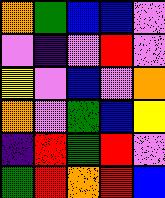[["orange", "green", "blue", "blue", "violet"], ["violet", "indigo", "violet", "red", "violet"], ["yellow", "violet", "blue", "violet", "orange"], ["orange", "violet", "green", "blue", "yellow"], ["indigo", "red", "green", "red", "violet"], ["green", "red", "orange", "red", "blue"]]